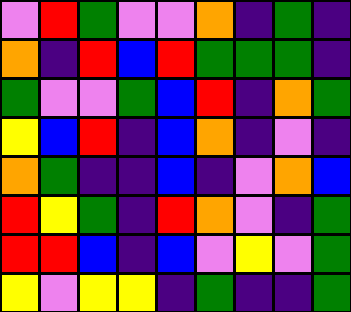[["violet", "red", "green", "violet", "violet", "orange", "indigo", "green", "indigo"], ["orange", "indigo", "red", "blue", "red", "green", "green", "green", "indigo"], ["green", "violet", "violet", "green", "blue", "red", "indigo", "orange", "green"], ["yellow", "blue", "red", "indigo", "blue", "orange", "indigo", "violet", "indigo"], ["orange", "green", "indigo", "indigo", "blue", "indigo", "violet", "orange", "blue"], ["red", "yellow", "green", "indigo", "red", "orange", "violet", "indigo", "green"], ["red", "red", "blue", "indigo", "blue", "violet", "yellow", "violet", "green"], ["yellow", "violet", "yellow", "yellow", "indigo", "green", "indigo", "indigo", "green"]]